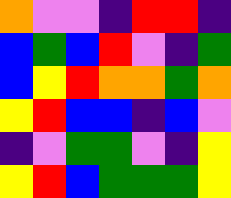[["orange", "violet", "violet", "indigo", "red", "red", "indigo"], ["blue", "green", "blue", "red", "violet", "indigo", "green"], ["blue", "yellow", "red", "orange", "orange", "green", "orange"], ["yellow", "red", "blue", "blue", "indigo", "blue", "violet"], ["indigo", "violet", "green", "green", "violet", "indigo", "yellow"], ["yellow", "red", "blue", "green", "green", "green", "yellow"]]